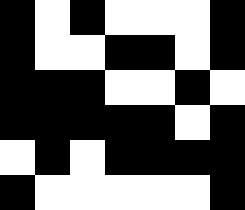[["black", "white", "black", "white", "white", "white", "black"], ["black", "white", "white", "black", "black", "white", "black"], ["black", "black", "black", "white", "white", "black", "white"], ["black", "black", "black", "black", "black", "white", "black"], ["white", "black", "white", "black", "black", "black", "black"], ["black", "white", "white", "white", "white", "white", "black"]]